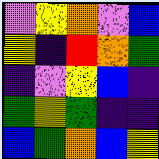[["violet", "yellow", "orange", "violet", "blue"], ["yellow", "indigo", "red", "orange", "green"], ["indigo", "violet", "yellow", "blue", "indigo"], ["green", "yellow", "green", "indigo", "indigo"], ["blue", "green", "orange", "blue", "yellow"]]